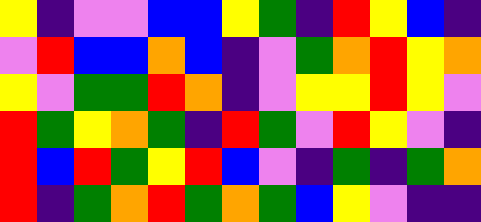[["yellow", "indigo", "violet", "violet", "blue", "blue", "yellow", "green", "indigo", "red", "yellow", "blue", "indigo"], ["violet", "red", "blue", "blue", "orange", "blue", "indigo", "violet", "green", "orange", "red", "yellow", "orange"], ["yellow", "violet", "green", "green", "red", "orange", "indigo", "violet", "yellow", "yellow", "red", "yellow", "violet"], ["red", "green", "yellow", "orange", "green", "indigo", "red", "green", "violet", "red", "yellow", "violet", "indigo"], ["red", "blue", "red", "green", "yellow", "red", "blue", "violet", "indigo", "green", "indigo", "green", "orange"], ["red", "indigo", "green", "orange", "red", "green", "orange", "green", "blue", "yellow", "violet", "indigo", "indigo"]]